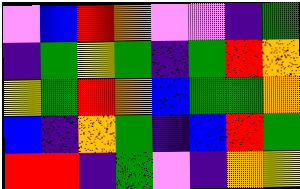[["violet", "blue", "red", "orange", "violet", "violet", "indigo", "green"], ["indigo", "green", "yellow", "green", "indigo", "green", "red", "orange"], ["yellow", "green", "red", "orange", "blue", "green", "green", "orange"], ["blue", "indigo", "orange", "green", "indigo", "blue", "red", "green"], ["red", "red", "indigo", "green", "violet", "indigo", "orange", "yellow"]]